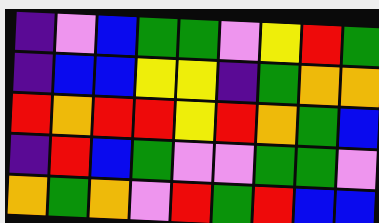[["indigo", "violet", "blue", "green", "green", "violet", "yellow", "red", "green"], ["indigo", "blue", "blue", "yellow", "yellow", "indigo", "green", "orange", "orange"], ["red", "orange", "red", "red", "yellow", "red", "orange", "green", "blue"], ["indigo", "red", "blue", "green", "violet", "violet", "green", "green", "violet"], ["orange", "green", "orange", "violet", "red", "green", "red", "blue", "blue"]]